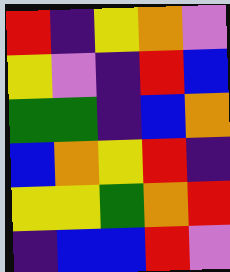[["red", "indigo", "yellow", "orange", "violet"], ["yellow", "violet", "indigo", "red", "blue"], ["green", "green", "indigo", "blue", "orange"], ["blue", "orange", "yellow", "red", "indigo"], ["yellow", "yellow", "green", "orange", "red"], ["indigo", "blue", "blue", "red", "violet"]]